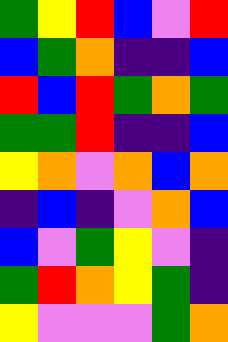[["green", "yellow", "red", "blue", "violet", "red"], ["blue", "green", "orange", "indigo", "indigo", "blue"], ["red", "blue", "red", "green", "orange", "green"], ["green", "green", "red", "indigo", "indigo", "blue"], ["yellow", "orange", "violet", "orange", "blue", "orange"], ["indigo", "blue", "indigo", "violet", "orange", "blue"], ["blue", "violet", "green", "yellow", "violet", "indigo"], ["green", "red", "orange", "yellow", "green", "indigo"], ["yellow", "violet", "violet", "violet", "green", "orange"]]